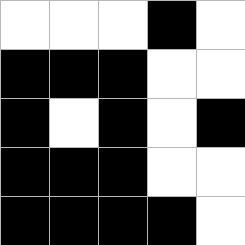[["white", "white", "white", "black", "white"], ["black", "black", "black", "white", "white"], ["black", "white", "black", "white", "black"], ["black", "black", "black", "white", "white"], ["black", "black", "black", "black", "white"]]